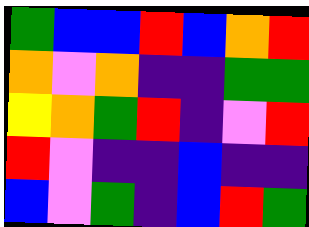[["green", "blue", "blue", "red", "blue", "orange", "red"], ["orange", "violet", "orange", "indigo", "indigo", "green", "green"], ["yellow", "orange", "green", "red", "indigo", "violet", "red"], ["red", "violet", "indigo", "indigo", "blue", "indigo", "indigo"], ["blue", "violet", "green", "indigo", "blue", "red", "green"]]